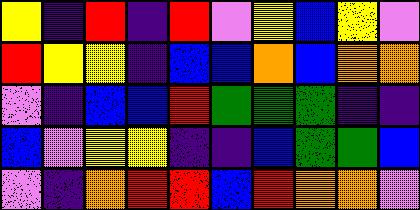[["yellow", "indigo", "red", "indigo", "red", "violet", "yellow", "blue", "yellow", "violet"], ["red", "yellow", "yellow", "indigo", "blue", "blue", "orange", "blue", "orange", "orange"], ["violet", "indigo", "blue", "blue", "red", "green", "green", "green", "indigo", "indigo"], ["blue", "violet", "yellow", "yellow", "indigo", "indigo", "blue", "green", "green", "blue"], ["violet", "indigo", "orange", "red", "red", "blue", "red", "orange", "orange", "violet"]]